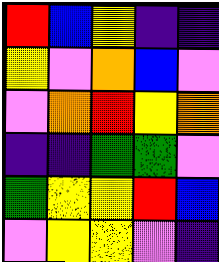[["red", "blue", "yellow", "indigo", "indigo"], ["yellow", "violet", "orange", "blue", "violet"], ["violet", "orange", "red", "yellow", "orange"], ["indigo", "indigo", "green", "green", "violet"], ["green", "yellow", "yellow", "red", "blue"], ["violet", "yellow", "yellow", "violet", "indigo"]]